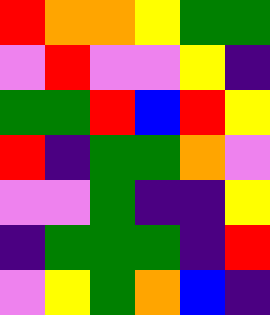[["red", "orange", "orange", "yellow", "green", "green"], ["violet", "red", "violet", "violet", "yellow", "indigo"], ["green", "green", "red", "blue", "red", "yellow"], ["red", "indigo", "green", "green", "orange", "violet"], ["violet", "violet", "green", "indigo", "indigo", "yellow"], ["indigo", "green", "green", "green", "indigo", "red"], ["violet", "yellow", "green", "orange", "blue", "indigo"]]